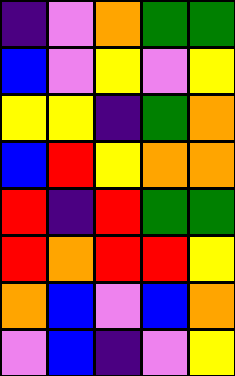[["indigo", "violet", "orange", "green", "green"], ["blue", "violet", "yellow", "violet", "yellow"], ["yellow", "yellow", "indigo", "green", "orange"], ["blue", "red", "yellow", "orange", "orange"], ["red", "indigo", "red", "green", "green"], ["red", "orange", "red", "red", "yellow"], ["orange", "blue", "violet", "blue", "orange"], ["violet", "blue", "indigo", "violet", "yellow"]]